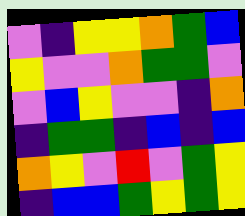[["violet", "indigo", "yellow", "yellow", "orange", "green", "blue"], ["yellow", "violet", "violet", "orange", "green", "green", "violet"], ["violet", "blue", "yellow", "violet", "violet", "indigo", "orange"], ["indigo", "green", "green", "indigo", "blue", "indigo", "blue"], ["orange", "yellow", "violet", "red", "violet", "green", "yellow"], ["indigo", "blue", "blue", "green", "yellow", "green", "yellow"]]